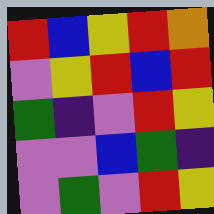[["red", "blue", "yellow", "red", "orange"], ["violet", "yellow", "red", "blue", "red"], ["green", "indigo", "violet", "red", "yellow"], ["violet", "violet", "blue", "green", "indigo"], ["violet", "green", "violet", "red", "yellow"]]